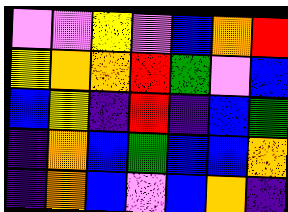[["violet", "violet", "yellow", "violet", "blue", "orange", "red"], ["yellow", "orange", "orange", "red", "green", "violet", "blue"], ["blue", "yellow", "indigo", "red", "indigo", "blue", "green"], ["indigo", "orange", "blue", "green", "blue", "blue", "orange"], ["indigo", "orange", "blue", "violet", "blue", "orange", "indigo"]]